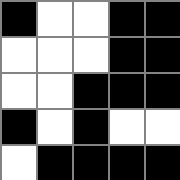[["black", "white", "white", "black", "black"], ["white", "white", "white", "black", "black"], ["white", "white", "black", "black", "black"], ["black", "white", "black", "white", "white"], ["white", "black", "black", "black", "black"]]